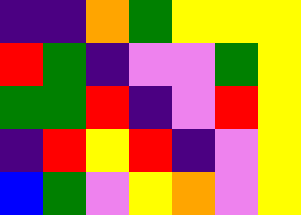[["indigo", "indigo", "orange", "green", "yellow", "yellow", "yellow"], ["red", "green", "indigo", "violet", "violet", "green", "yellow"], ["green", "green", "red", "indigo", "violet", "red", "yellow"], ["indigo", "red", "yellow", "red", "indigo", "violet", "yellow"], ["blue", "green", "violet", "yellow", "orange", "violet", "yellow"]]